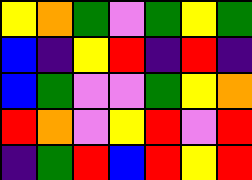[["yellow", "orange", "green", "violet", "green", "yellow", "green"], ["blue", "indigo", "yellow", "red", "indigo", "red", "indigo"], ["blue", "green", "violet", "violet", "green", "yellow", "orange"], ["red", "orange", "violet", "yellow", "red", "violet", "red"], ["indigo", "green", "red", "blue", "red", "yellow", "red"]]